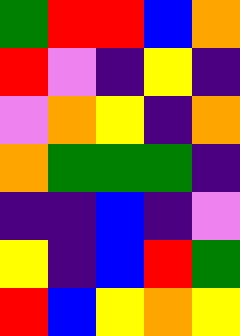[["green", "red", "red", "blue", "orange"], ["red", "violet", "indigo", "yellow", "indigo"], ["violet", "orange", "yellow", "indigo", "orange"], ["orange", "green", "green", "green", "indigo"], ["indigo", "indigo", "blue", "indigo", "violet"], ["yellow", "indigo", "blue", "red", "green"], ["red", "blue", "yellow", "orange", "yellow"]]